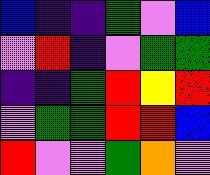[["blue", "indigo", "indigo", "green", "violet", "blue"], ["violet", "red", "indigo", "violet", "green", "green"], ["indigo", "indigo", "green", "red", "yellow", "red"], ["violet", "green", "green", "red", "red", "blue"], ["red", "violet", "violet", "green", "orange", "violet"]]